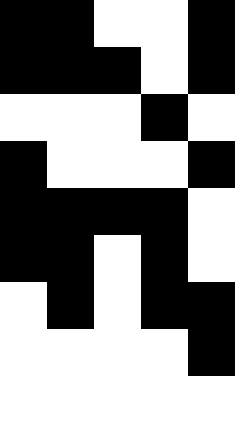[["black", "black", "white", "white", "black"], ["black", "black", "black", "white", "black"], ["white", "white", "white", "black", "white"], ["black", "white", "white", "white", "black"], ["black", "black", "black", "black", "white"], ["black", "black", "white", "black", "white"], ["white", "black", "white", "black", "black"], ["white", "white", "white", "white", "black"], ["white", "white", "white", "white", "white"]]